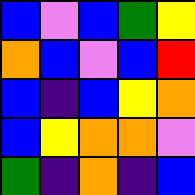[["blue", "violet", "blue", "green", "yellow"], ["orange", "blue", "violet", "blue", "red"], ["blue", "indigo", "blue", "yellow", "orange"], ["blue", "yellow", "orange", "orange", "violet"], ["green", "indigo", "orange", "indigo", "blue"]]